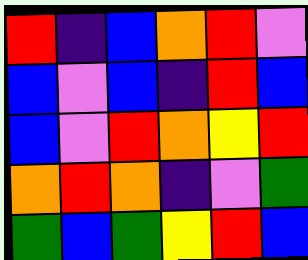[["red", "indigo", "blue", "orange", "red", "violet"], ["blue", "violet", "blue", "indigo", "red", "blue"], ["blue", "violet", "red", "orange", "yellow", "red"], ["orange", "red", "orange", "indigo", "violet", "green"], ["green", "blue", "green", "yellow", "red", "blue"]]